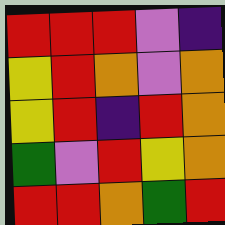[["red", "red", "red", "violet", "indigo"], ["yellow", "red", "orange", "violet", "orange"], ["yellow", "red", "indigo", "red", "orange"], ["green", "violet", "red", "yellow", "orange"], ["red", "red", "orange", "green", "red"]]